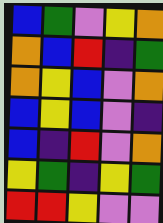[["blue", "green", "violet", "yellow", "orange"], ["orange", "blue", "red", "indigo", "green"], ["orange", "yellow", "blue", "violet", "orange"], ["blue", "yellow", "blue", "violet", "indigo"], ["blue", "indigo", "red", "violet", "orange"], ["yellow", "green", "indigo", "yellow", "green"], ["red", "red", "yellow", "violet", "violet"]]